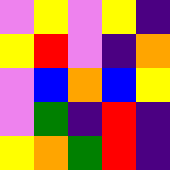[["violet", "yellow", "violet", "yellow", "indigo"], ["yellow", "red", "violet", "indigo", "orange"], ["violet", "blue", "orange", "blue", "yellow"], ["violet", "green", "indigo", "red", "indigo"], ["yellow", "orange", "green", "red", "indigo"]]